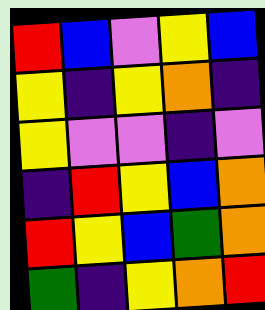[["red", "blue", "violet", "yellow", "blue"], ["yellow", "indigo", "yellow", "orange", "indigo"], ["yellow", "violet", "violet", "indigo", "violet"], ["indigo", "red", "yellow", "blue", "orange"], ["red", "yellow", "blue", "green", "orange"], ["green", "indigo", "yellow", "orange", "red"]]